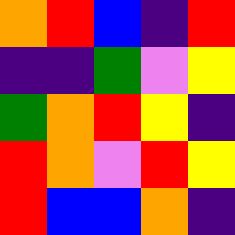[["orange", "red", "blue", "indigo", "red"], ["indigo", "indigo", "green", "violet", "yellow"], ["green", "orange", "red", "yellow", "indigo"], ["red", "orange", "violet", "red", "yellow"], ["red", "blue", "blue", "orange", "indigo"]]